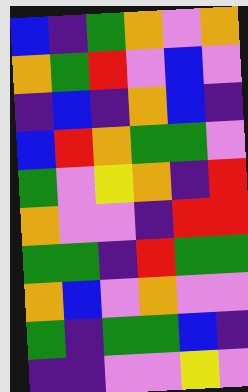[["blue", "indigo", "green", "orange", "violet", "orange"], ["orange", "green", "red", "violet", "blue", "violet"], ["indigo", "blue", "indigo", "orange", "blue", "indigo"], ["blue", "red", "orange", "green", "green", "violet"], ["green", "violet", "yellow", "orange", "indigo", "red"], ["orange", "violet", "violet", "indigo", "red", "red"], ["green", "green", "indigo", "red", "green", "green"], ["orange", "blue", "violet", "orange", "violet", "violet"], ["green", "indigo", "green", "green", "blue", "indigo"], ["indigo", "indigo", "violet", "violet", "yellow", "violet"]]